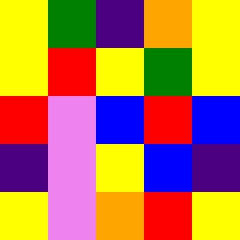[["yellow", "green", "indigo", "orange", "yellow"], ["yellow", "red", "yellow", "green", "yellow"], ["red", "violet", "blue", "red", "blue"], ["indigo", "violet", "yellow", "blue", "indigo"], ["yellow", "violet", "orange", "red", "yellow"]]